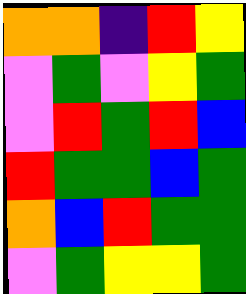[["orange", "orange", "indigo", "red", "yellow"], ["violet", "green", "violet", "yellow", "green"], ["violet", "red", "green", "red", "blue"], ["red", "green", "green", "blue", "green"], ["orange", "blue", "red", "green", "green"], ["violet", "green", "yellow", "yellow", "green"]]